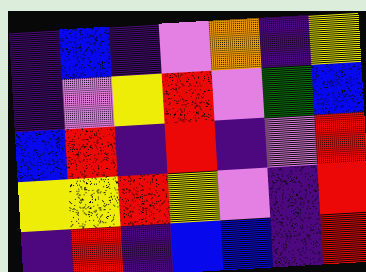[["indigo", "blue", "indigo", "violet", "orange", "indigo", "yellow"], ["indigo", "violet", "yellow", "red", "violet", "green", "blue"], ["blue", "red", "indigo", "red", "indigo", "violet", "red"], ["yellow", "yellow", "red", "yellow", "violet", "indigo", "red"], ["indigo", "red", "indigo", "blue", "blue", "indigo", "red"]]